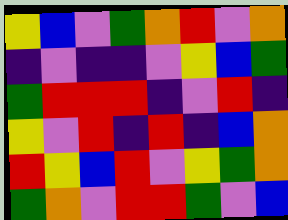[["yellow", "blue", "violet", "green", "orange", "red", "violet", "orange"], ["indigo", "violet", "indigo", "indigo", "violet", "yellow", "blue", "green"], ["green", "red", "red", "red", "indigo", "violet", "red", "indigo"], ["yellow", "violet", "red", "indigo", "red", "indigo", "blue", "orange"], ["red", "yellow", "blue", "red", "violet", "yellow", "green", "orange"], ["green", "orange", "violet", "red", "red", "green", "violet", "blue"]]